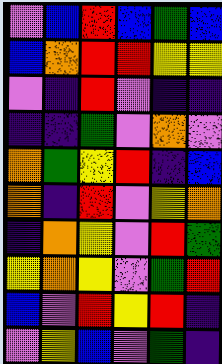[["violet", "blue", "red", "blue", "green", "blue"], ["blue", "orange", "red", "red", "yellow", "yellow"], ["violet", "indigo", "red", "violet", "indigo", "indigo"], ["indigo", "indigo", "green", "violet", "orange", "violet"], ["orange", "green", "yellow", "red", "indigo", "blue"], ["orange", "indigo", "red", "violet", "yellow", "orange"], ["indigo", "orange", "yellow", "violet", "red", "green"], ["yellow", "orange", "yellow", "violet", "green", "red"], ["blue", "violet", "red", "yellow", "red", "indigo"], ["violet", "yellow", "blue", "violet", "green", "indigo"]]